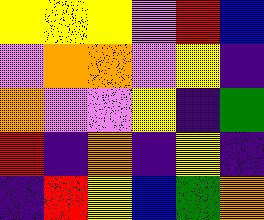[["yellow", "yellow", "yellow", "violet", "red", "blue"], ["violet", "orange", "orange", "violet", "yellow", "indigo"], ["orange", "violet", "violet", "yellow", "indigo", "green"], ["red", "indigo", "orange", "indigo", "yellow", "indigo"], ["indigo", "red", "yellow", "blue", "green", "orange"]]